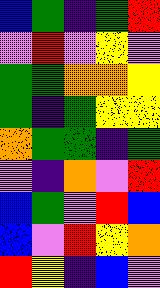[["blue", "green", "indigo", "green", "red"], ["violet", "red", "violet", "yellow", "violet"], ["green", "green", "orange", "orange", "yellow"], ["green", "indigo", "green", "yellow", "yellow"], ["orange", "green", "green", "indigo", "green"], ["violet", "indigo", "orange", "violet", "red"], ["blue", "green", "violet", "red", "blue"], ["blue", "violet", "red", "yellow", "orange"], ["red", "yellow", "indigo", "blue", "violet"]]